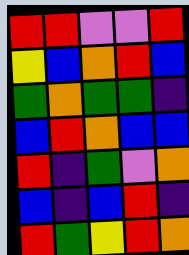[["red", "red", "violet", "violet", "red"], ["yellow", "blue", "orange", "red", "blue"], ["green", "orange", "green", "green", "indigo"], ["blue", "red", "orange", "blue", "blue"], ["red", "indigo", "green", "violet", "orange"], ["blue", "indigo", "blue", "red", "indigo"], ["red", "green", "yellow", "red", "orange"]]